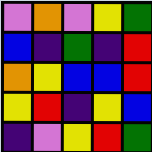[["violet", "orange", "violet", "yellow", "green"], ["blue", "indigo", "green", "indigo", "red"], ["orange", "yellow", "blue", "blue", "red"], ["yellow", "red", "indigo", "yellow", "blue"], ["indigo", "violet", "yellow", "red", "green"]]